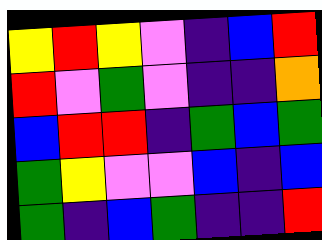[["yellow", "red", "yellow", "violet", "indigo", "blue", "red"], ["red", "violet", "green", "violet", "indigo", "indigo", "orange"], ["blue", "red", "red", "indigo", "green", "blue", "green"], ["green", "yellow", "violet", "violet", "blue", "indigo", "blue"], ["green", "indigo", "blue", "green", "indigo", "indigo", "red"]]